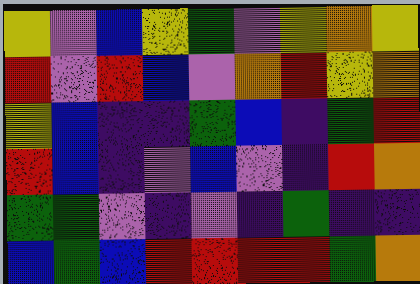[["yellow", "violet", "blue", "yellow", "green", "violet", "yellow", "orange", "yellow"], ["red", "violet", "red", "blue", "violet", "orange", "red", "yellow", "orange"], ["yellow", "blue", "indigo", "indigo", "green", "blue", "indigo", "green", "red"], ["red", "blue", "indigo", "violet", "blue", "violet", "indigo", "red", "orange"], ["green", "green", "violet", "indigo", "violet", "indigo", "green", "indigo", "indigo"], ["blue", "green", "blue", "red", "red", "red", "red", "green", "orange"]]